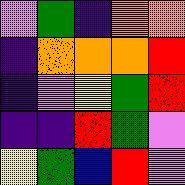[["violet", "green", "indigo", "orange", "orange"], ["indigo", "orange", "orange", "orange", "red"], ["indigo", "violet", "yellow", "green", "red"], ["indigo", "indigo", "red", "green", "violet"], ["yellow", "green", "blue", "red", "violet"]]